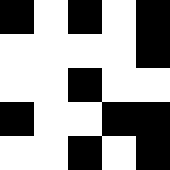[["black", "white", "black", "white", "black"], ["white", "white", "white", "white", "black"], ["white", "white", "black", "white", "white"], ["black", "white", "white", "black", "black"], ["white", "white", "black", "white", "black"]]